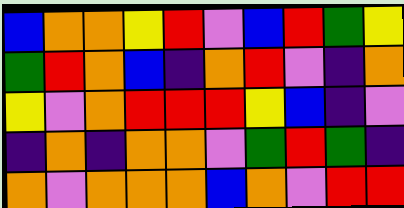[["blue", "orange", "orange", "yellow", "red", "violet", "blue", "red", "green", "yellow"], ["green", "red", "orange", "blue", "indigo", "orange", "red", "violet", "indigo", "orange"], ["yellow", "violet", "orange", "red", "red", "red", "yellow", "blue", "indigo", "violet"], ["indigo", "orange", "indigo", "orange", "orange", "violet", "green", "red", "green", "indigo"], ["orange", "violet", "orange", "orange", "orange", "blue", "orange", "violet", "red", "red"]]